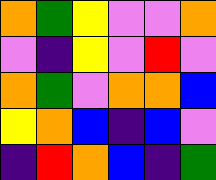[["orange", "green", "yellow", "violet", "violet", "orange"], ["violet", "indigo", "yellow", "violet", "red", "violet"], ["orange", "green", "violet", "orange", "orange", "blue"], ["yellow", "orange", "blue", "indigo", "blue", "violet"], ["indigo", "red", "orange", "blue", "indigo", "green"]]